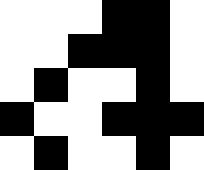[["white", "white", "white", "black", "black", "white"], ["white", "white", "black", "black", "black", "white"], ["white", "black", "white", "white", "black", "white"], ["black", "white", "white", "black", "black", "black"], ["white", "black", "white", "white", "black", "white"]]